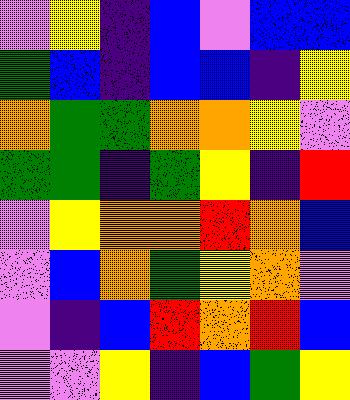[["violet", "yellow", "indigo", "blue", "violet", "blue", "blue"], ["green", "blue", "indigo", "blue", "blue", "indigo", "yellow"], ["orange", "green", "green", "orange", "orange", "yellow", "violet"], ["green", "green", "indigo", "green", "yellow", "indigo", "red"], ["violet", "yellow", "orange", "orange", "red", "orange", "blue"], ["violet", "blue", "orange", "green", "yellow", "orange", "violet"], ["violet", "indigo", "blue", "red", "orange", "red", "blue"], ["violet", "violet", "yellow", "indigo", "blue", "green", "yellow"]]